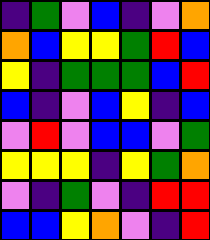[["indigo", "green", "violet", "blue", "indigo", "violet", "orange"], ["orange", "blue", "yellow", "yellow", "green", "red", "blue"], ["yellow", "indigo", "green", "green", "green", "blue", "red"], ["blue", "indigo", "violet", "blue", "yellow", "indigo", "blue"], ["violet", "red", "violet", "blue", "blue", "violet", "green"], ["yellow", "yellow", "yellow", "indigo", "yellow", "green", "orange"], ["violet", "indigo", "green", "violet", "indigo", "red", "red"], ["blue", "blue", "yellow", "orange", "violet", "indigo", "red"]]